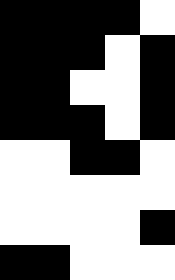[["black", "black", "black", "black", "white"], ["black", "black", "black", "white", "black"], ["black", "black", "white", "white", "black"], ["black", "black", "black", "white", "black"], ["white", "white", "black", "black", "white"], ["white", "white", "white", "white", "white"], ["white", "white", "white", "white", "black"], ["black", "black", "white", "white", "white"]]